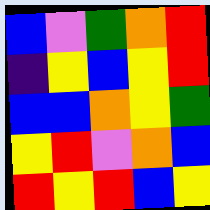[["blue", "violet", "green", "orange", "red"], ["indigo", "yellow", "blue", "yellow", "red"], ["blue", "blue", "orange", "yellow", "green"], ["yellow", "red", "violet", "orange", "blue"], ["red", "yellow", "red", "blue", "yellow"]]